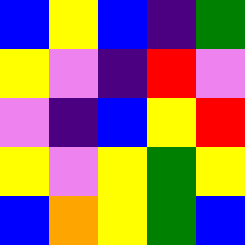[["blue", "yellow", "blue", "indigo", "green"], ["yellow", "violet", "indigo", "red", "violet"], ["violet", "indigo", "blue", "yellow", "red"], ["yellow", "violet", "yellow", "green", "yellow"], ["blue", "orange", "yellow", "green", "blue"]]